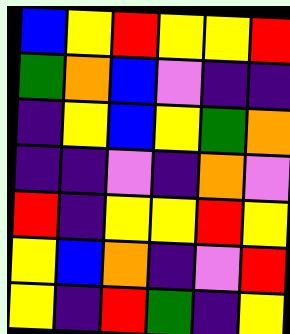[["blue", "yellow", "red", "yellow", "yellow", "red"], ["green", "orange", "blue", "violet", "indigo", "indigo"], ["indigo", "yellow", "blue", "yellow", "green", "orange"], ["indigo", "indigo", "violet", "indigo", "orange", "violet"], ["red", "indigo", "yellow", "yellow", "red", "yellow"], ["yellow", "blue", "orange", "indigo", "violet", "red"], ["yellow", "indigo", "red", "green", "indigo", "yellow"]]